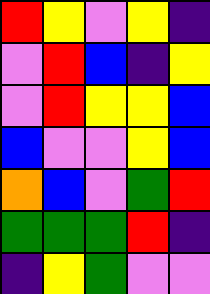[["red", "yellow", "violet", "yellow", "indigo"], ["violet", "red", "blue", "indigo", "yellow"], ["violet", "red", "yellow", "yellow", "blue"], ["blue", "violet", "violet", "yellow", "blue"], ["orange", "blue", "violet", "green", "red"], ["green", "green", "green", "red", "indigo"], ["indigo", "yellow", "green", "violet", "violet"]]